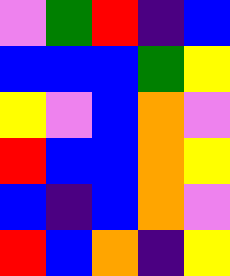[["violet", "green", "red", "indigo", "blue"], ["blue", "blue", "blue", "green", "yellow"], ["yellow", "violet", "blue", "orange", "violet"], ["red", "blue", "blue", "orange", "yellow"], ["blue", "indigo", "blue", "orange", "violet"], ["red", "blue", "orange", "indigo", "yellow"]]